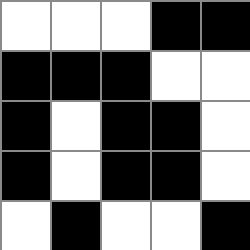[["white", "white", "white", "black", "black"], ["black", "black", "black", "white", "white"], ["black", "white", "black", "black", "white"], ["black", "white", "black", "black", "white"], ["white", "black", "white", "white", "black"]]